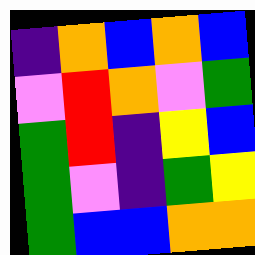[["indigo", "orange", "blue", "orange", "blue"], ["violet", "red", "orange", "violet", "green"], ["green", "red", "indigo", "yellow", "blue"], ["green", "violet", "indigo", "green", "yellow"], ["green", "blue", "blue", "orange", "orange"]]